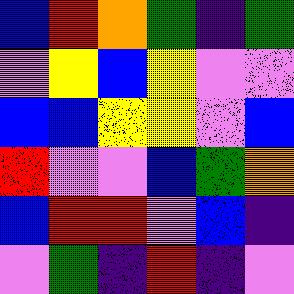[["blue", "red", "orange", "green", "indigo", "green"], ["violet", "yellow", "blue", "yellow", "violet", "violet"], ["blue", "blue", "yellow", "yellow", "violet", "blue"], ["red", "violet", "violet", "blue", "green", "orange"], ["blue", "red", "red", "violet", "blue", "indigo"], ["violet", "green", "indigo", "red", "indigo", "violet"]]